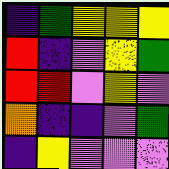[["indigo", "green", "yellow", "yellow", "yellow"], ["red", "indigo", "violet", "yellow", "green"], ["red", "red", "violet", "yellow", "violet"], ["orange", "indigo", "indigo", "violet", "green"], ["indigo", "yellow", "violet", "violet", "violet"]]